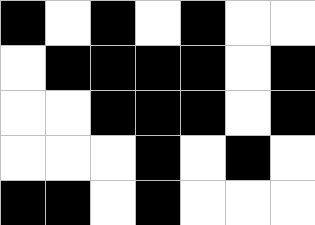[["black", "white", "black", "white", "black", "white", "white"], ["white", "black", "black", "black", "black", "white", "black"], ["white", "white", "black", "black", "black", "white", "black"], ["white", "white", "white", "black", "white", "black", "white"], ["black", "black", "white", "black", "white", "white", "white"]]